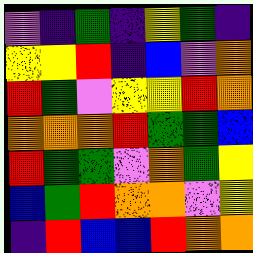[["violet", "indigo", "green", "indigo", "yellow", "green", "indigo"], ["yellow", "yellow", "red", "indigo", "blue", "violet", "orange"], ["red", "green", "violet", "yellow", "yellow", "red", "orange"], ["orange", "orange", "orange", "red", "green", "green", "blue"], ["red", "green", "green", "violet", "orange", "green", "yellow"], ["blue", "green", "red", "orange", "orange", "violet", "yellow"], ["indigo", "red", "blue", "blue", "red", "orange", "orange"]]